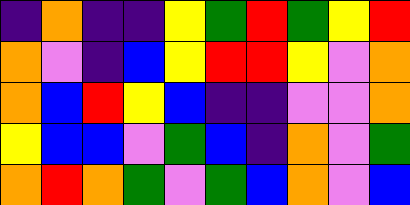[["indigo", "orange", "indigo", "indigo", "yellow", "green", "red", "green", "yellow", "red"], ["orange", "violet", "indigo", "blue", "yellow", "red", "red", "yellow", "violet", "orange"], ["orange", "blue", "red", "yellow", "blue", "indigo", "indigo", "violet", "violet", "orange"], ["yellow", "blue", "blue", "violet", "green", "blue", "indigo", "orange", "violet", "green"], ["orange", "red", "orange", "green", "violet", "green", "blue", "orange", "violet", "blue"]]